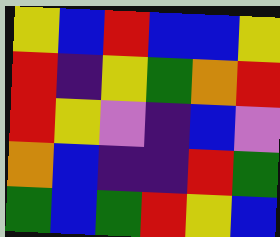[["yellow", "blue", "red", "blue", "blue", "yellow"], ["red", "indigo", "yellow", "green", "orange", "red"], ["red", "yellow", "violet", "indigo", "blue", "violet"], ["orange", "blue", "indigo", "indigo", "red", "green"], ["green", "blue", "green", "red", "yellow", "blue"]]